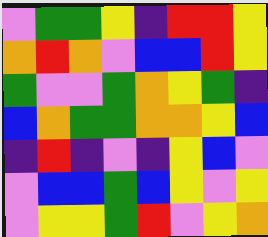[["violet", "green", "green", "yellow", "indigo", "red", "red", "yellow"], ["orange", "red", "orange", "violet", "blue", "blue", "red", "yellow"], ["green", "violet", "violet", "green", "orange", "yellow", "green", "indigo"], ["blue", "orange", "green", "green", "orange", "orange", "yellow", "blue"], ["indigo", "red", "indigo", "violet", "indigo", "yellow", "blue", "violet"], ["violet", "blue", "blue", "green", "blue", "yellow", "violet", "yellow"], ["violet", "yellow", "yellow", "green", "red", "violet", "yellow", "orange"]]